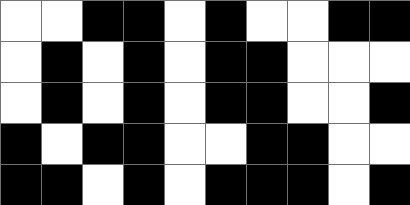[["white", "white", "black", "black", "white", "black", "white", "white", "black", "black"], ["white", "black", "white", "black", "white", "black", "black", "white", "white", "white"], ["white", "black", "white", "black", "white", "black", "black", "white", "white", "black"], ["black", "white", "black", "black", "white", "white", "black", "black", "white", "white"], ["black", "black", "white", "black", "white", "black", "black", "black", "white", "black"]]